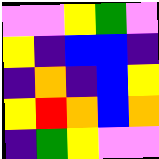[["violet", "violet", "yellow", "green", "violet"], ["yellow", "indigo", "blue", "blue", "indigo"], ["indigo", "orange", "indigo", "blue", "yellow"], ["yellow", "red", "orange", "blue", "orange"], ["indigo", "green", "yellow", "violet", "violet"]]